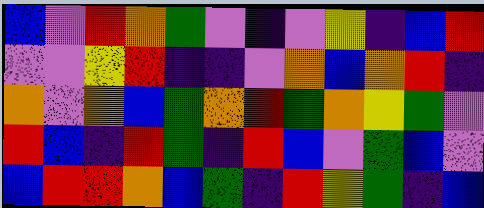[["blue", "violet", "red", "orange", "green", "violet", "indigo", "violet", "yellow", "indigo", "blue", "red"], ["violet", "violet", "yellow", "red", "indigo", "indigo", "violet", "orange", "blue", "orange", "red", "indigo"], ["orange", "violet", "orange", "blue", "green", "orange", "red", "green", "orange", "yellow", "green", "violet"], ["red", "blue", "indigo", "red", "green", "indigo", "red", "blue", "violet", "green", "blue", "violet"], ["blue", "red", "red", "orange", "blue", "green", "indigo", "red", "yellow", "green", "indigo", "blue"]]